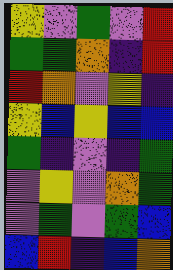[["yellow", "violet", "green", "violet", "red"], ["green", "green", "orange", "indigo", "red"], ["red", "orange", "violet", "yellow", "indigo"], ["yellow", "blue", "yellow", "blue", "blue"], ["green", "indigo", "violet", "indigo", "green"], ["violet", "yellow", "violet", "orange", "green"], ["violet", "green", "violet", "green", "blue"], ["blue", "red", "indigo", "blue", "orange"]]